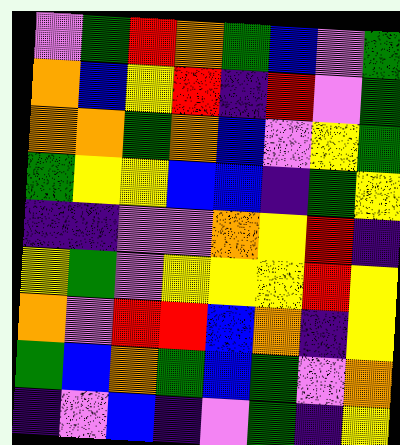[["violet", "green", "red", "orange", "green", "blue", "violet", "green"], ["orange", "blue", "yellow", "red", "indigo", "red", "violet", "green"], ["orange", "orange", "green", "orange", "blue", "violet", "yellow", "green"], ["green", "yellow", "yellow", "blue", "blue", "indigo", "green", "yellow"], ["indigo", "indigo", "violet", "violet", "orange", "yellow", "red", "indigo"], ["yellow", "green", "violet", "yellow", "yellow", "yellow", "red", "yellow"], ["orange", "violet", "red", "red", "blue", "orange", "indigo", "yellow"], ["green", "blue", "orange", "green", "blue", "green", "violet", "orange"], ["indigo", "violet", "blue", "indigo", "violet", "green", "indigo", "yellow"]]